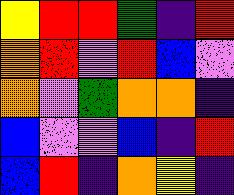[["yellow", "red", "red", "green", "indigo", "red"], ["orange", "red", "violet", "red", "blue", "violet"], ["orange", "violet", "green", "orange", "orange", "indigo"], ["blue", "violet", "violet", "blue", "indigo", "red"], ["blue", "red", "indigo", "orange", "yellow", "indigo"]]